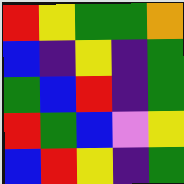[["red", "yellow", "green", "green", "orange"], ["blue", "indigo", "yellow", "indigo", "green"], ["green", "blue", "red", "indigo", "green"], ["red", "green", "blue", "violet", "yellow"], ["blue", "red", "yellow", "indigo", "green"]]